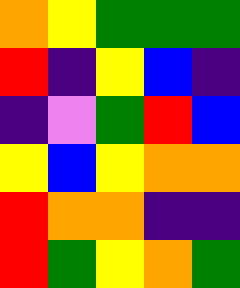[["orange", "yellow", "green", "green", "green"], ["red", "indigo", "yellow", "blue", "indigo"], ["indigo", "violet", "green", "red", "blue"], ["yellow", "blue", "yellow", "orange", "orange"], ["red", "orange", "orange", "indigo", "indigo"], ["red", "green", "yellow", "orange", "green"]]